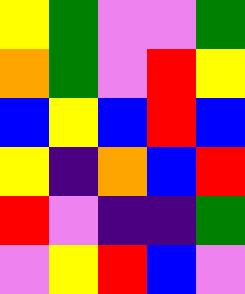[["yellow", "green", "violet", "violet", "green"], ["orange", "green", "violet", "red", "yellow"], ["blue", "yellow", "blue", "red", "blue"], ["yellow", "indigo", "orange", "blue", "red"], ["red", "violet", "indigo", "indigo", "green"], ["violet", "yellow", "red", "blue", "violet"]]